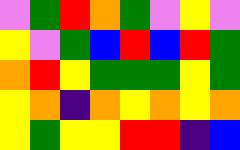[["violet", "green", "red", "orange", "green", "violet", "yellow", "violet"], ["yellow", "violet", "green", "blue", "red", "blue", "red", "green"], ["orange", "red", "yellow", "green", "green", "green", "yellow", "green"], ["yellow", "orange", "indigo", "orange", "yellow", "orange", "yellow", "orange"], ["yellow", "green", "yellow", "yellow", "red", "red", "indigo", "blue"]]